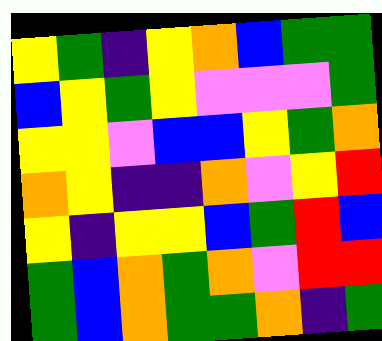[["yellow", "green", "indigo", "yellow", "orange", "blue", "green", "green"], ["blue", "yellow", "green", "yellow", "violet", "violet", "violet", "green"], ["yellow", "yellow", "violet", "blue", "blue", "yellow", "green", "orange"], ["orange", "yellow", "indigo", "indigo", "orange", "violet", "yellow", "red"], ["yellow", "indigo", "yellow", "yellow", "blue", "green", "red", "blue"], ["green", "blue", "orange", "green", "orange", "violet", "red", "red"], ["green", "blue", "orange", "green", "green", "orange", "indigo", "green"]]